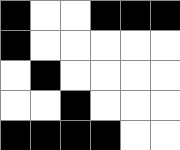[["black", "white", "white", "black", "black", "black"], ["black", "white", "white", "white", "white", "white"], ["white", "black", "white", "white", "white", "white"], ["white", "white", "black", "white", "white", "white"], ["black", "black", "black", "black", "white", "white"]]